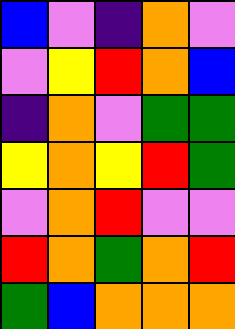[["blue", "violet", "indigo", "orange", "violet"], ["violet", "yellow", "red", "orange", "blue"], ["indigo", "orange", "violet", "green", "green"], ["yellow", "orange", "yellow", "red", "green"], ["violet", "orange", "red", "violet", "violet"], ["red", "orange", "green", "orange", "red"], ["green", "blue", "orange", "orange", "orange"]]